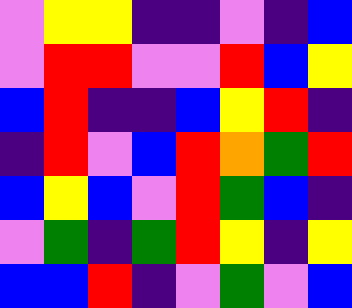[["violet", "yellow", "yellow", "indigo", "indigo", "violet", "indigo", "blue"], ["violet", "red", "red", "violet", "violet", "red", "blue", "yellow"], ["blue", "red", "indigo", "indigo", "blue", "yellow", "red", "indigo"], ["indigo", "red", "violet", "blue", "red", "orange", "green", "red"], ["blue", "yellow", "blue", "violet", "red", "green", "blue", "indigo"], ["violet", "green", "indigo", "green", "red", "yellow", "indigo", "yellow"], ["blue", "blue", "red", "indigo", "violet", "green", "violet", "blue"]]